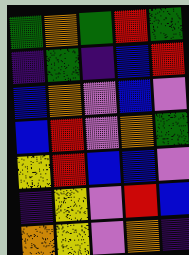[["green", "orange", "green", "red", "green"], ["indigo", "green", "indigo", "blue", "red"], ["blue", "orange", "violet", "blue", "violet"], ["blue", "red", "violet", "orange", "green"], ["yellow", "red", "blue", "blue", "violet"], ["indigo", "yellow", "violet", "red", "blue"], ["orange", "yellow", "violet", "orange", "indigo"]]